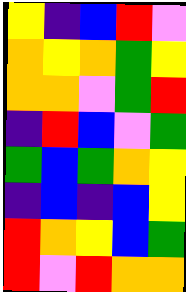[["yellow", "indigo", "blue", "red", "violet"], ["orange", "yellow", "orange", "green", "yellow"], ["orange", "orange", "violet", "green", "red"], ["indigo", "red", "blue", "violet", "green"], ["green", "blue", "green", "orange", "yellow"], ["indigo", "blue", "indigo", "blue", "yellow"], ["red", "orange", "yellow", "blue", "green"], ["red", "violet", "red", "orange", "orange"]]